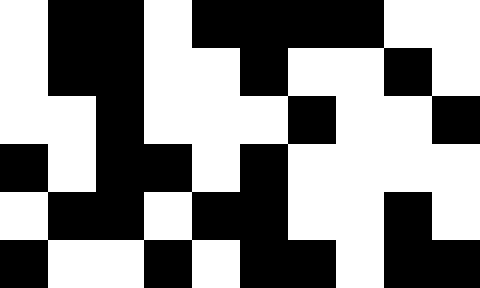[["white", "black", "black", "white", "black", "black", "black", "black", "white", "white"], ["white", "black", "black", "white", "white", "black", "white", "white", "black", "white"], ["white", "white", "black", "white", "white", "white", "black", "white", "white", "black"], ["black", "white", "black", "black", "white", "black", "white", "white", "white", "white"], ["white", "black", "black", "white", "black", "black", "white", "white", "black", "white"], ["black", "white", "white", "black", "white", "black", "black", "white", "black", "black"]]